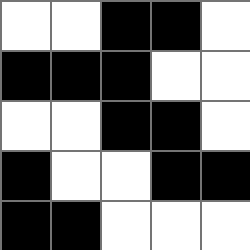[["white", "white", "black", "black", "white"], ["black", "black", "black", "white", "white"], ["white", "white", "black", "black", "white"], ["black", "white", "white", "black", "black"], ["black", "black", "white", "white", "white"]]